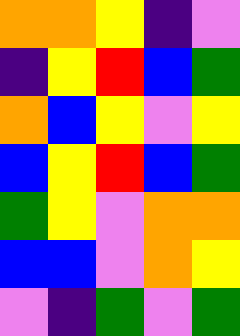[["orange", "orange", "yellow", "indigo", "violet"], ["indigo", "yellow", "red", "blue", "green"], ["orange", "blue", "yellow", "violet", "yellow"], ["blue", "yellow", "red", "blue", "green"], ["green", "yellow", "violet", "orange", "orange"], ["blue", "blue", "violet", "orange", "yellow"], ["violet", "indigo", "green", "violet", "green"]]